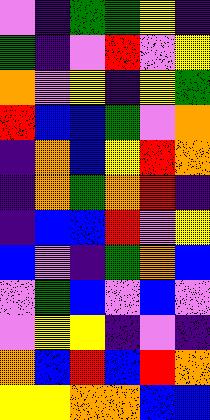[["violet", "indigo", "green", "green", "yellow", "indigo"], ["green", "indigo", "violet", "red", "violet", "yellow"], ["orange", "violet", "yellow", "indigo", "yellow", "green"], ["red", "blue", "blue", "green", "violet", "orange"], ["indigo", "orange", "blue", "yellow", "red", "orange"], ["indigo", "orange", "green", "orange", "red", "indigo"], ["indigo", "blue", "blue", "red", "violet", "yellow"], ["blue", "violet", "indigo", "green", "orange", "blue"], ["violet", "green", "blue", "violet", "blue", "violet"], ["violet", "yellow", "yellow", "indigo", "violet", "indigo"], ["orange", "blue", "red", "blue", "red", "orange"], ["yellow", "yellow", "orange", "orange", "blue", "blue"]]